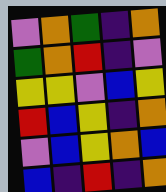[["violet", "orange", "green", "indigo", "orange"], ["green", "orange", "red", "indigo", "violet"], ["yellow", "yellow", "violet", "blue", "yellow"], ["red", "blue", "yellow", "indigo", "orange"], ["violet", "blue", "yellow", "orange", "blue"], ["blue", "indigo", "red", "indigo", "orange"]]